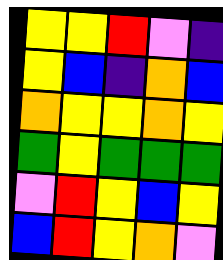[["yellow", "yellow", "red", "violet", "indigo"], ["yellow", "blue", "indigo", "orange", "blue"], ["orange", "yellow", "yellow", "orange", "yellow"], ["green", "yellow", "green", "green", "green"], ["violet", "red", "yellow", "blue", "yellow"], ["blue", "red", "yellow", "orange", "violet"]]